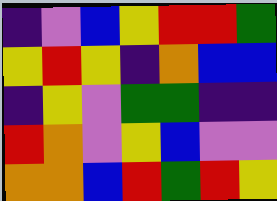[["indigo", "violet", "blue", "yellow", "red", "red", "green"], ["yellow", "red", "yellow", "indigo", "orange", "blue", "blue"], ["indigo", "yellow", "violet", "green", "green", "indigo", "indigo"], ["red", "orange", "violet", "yellow", "blue", "violet", "violet"], ["orange", "orange", "blue", "red", "green", "red", "yellow"]]